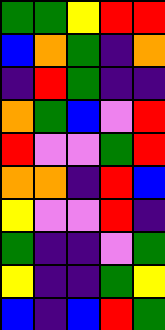[["green", "green", "yellow", "red", "red"], ["blue", "orange", "green", "indigo", "orange"], ["indigo", "red", "green", "indigo", "indigo"], ["orange", "green", "blue", "violet", "red"], ["red", "violet", "violet", "green", "red"], ["orange", "orange", "indigo", "red", "blue"], ["yellow", "violet", "violet", "red", "indigo"], ["green", "indigo", "indigo", "violet", "green"], ["yellow", "indigo", "indigo", "green", "yellow"], ["blue", "indigo", "blue", "red", "green"]]